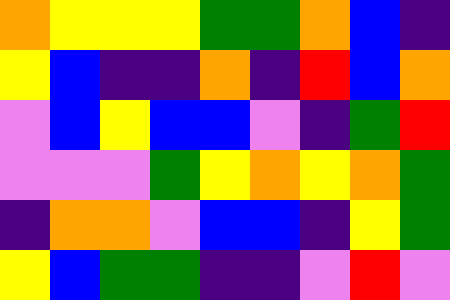[["orange", "yellow", "yellow", "yellow", "green", "green", "orange", "blue", "indigo"], ["yellow", "blue", "indigo", "indigo", "orange", "indigo", "red", "blue", "orange"], ["violet", "blue", "yellow", "blue", "blue", "violet", "indigo", "green", "red"], ["violet", "violet", "violet", "green", "yellow", "orange", "yellow", "orange", "green"], ["indigo", "orange", "orange", "violet", "blue", "blue", "indigo", "yellow", "green"], ["yellow", "blue", "green", "green", "indigo", "indigo", "violet", "red", "violet"]]